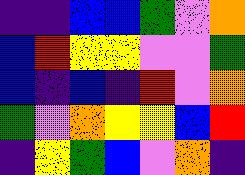[["indigo", "indigo", "blue", "blue", "green", "violet", "orange"], ["blue", "red", "yellow", "yellow", "violet", "violet", "green"], ["blue", "indigo", "blue", "indigo", "red", "violet", "orange"], ["green", "violet", "orange", "yellow", "yellow", "blue", "red"], ["indigo", "yellow", "green", "blue", "violet", "orange", "indigo"]]